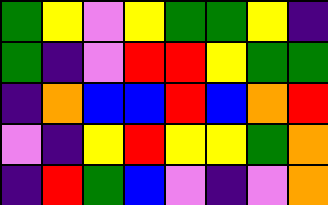[["green", "yellow", "violet", "yellow", "green", "green", "yellow", "indigo"], ["green", "indigo", "violet", "red", "red", "yellow", "green", "green"], ["indigo", "orange", "blue", "blue", "red", "blue", "orange", "red"], ["violet", "indigo", "yellow", "red", "yellow", "yellow", "green", "orange"], ["indigo", "red", "green", "blue", "violet", "indigo", "violet", "orange"]]